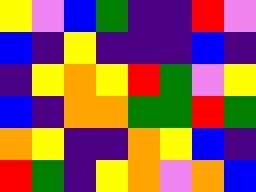[["yellow", "violet", "blue", "green", "indigo", "indigo", "red", "violet"], ["blue", "indigo", "yellow", "indigo", "indigo", "indigo", "blue", "indigo"], ["indigo", "yellow", "orange", "yellow", "red", "green", "violet", "yellow"], ["blue", "indigo", "orange", "orange", "green", "green", "red", "green"], ["orange", "yellow", "indigo", "indigo", "orange", "yellow", "blue", "indigo"], ["red", "green", "indigo", "yellow", "orange", "violet", "orange", "blue"]]